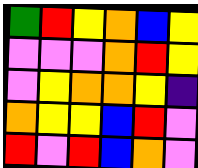[["green", "red", "yellow", "orange", "blue", "yellow"], ["violet", "violet", "violet", "orange", "red", "yellow"], ["violet", "yellow", "orange", "orange", "yellow", "indigo"], ["orange", "yellow", "yellow", "blue", "red", "violet"], ["red", "violet", "red", "blue", "orange", "violet"]]